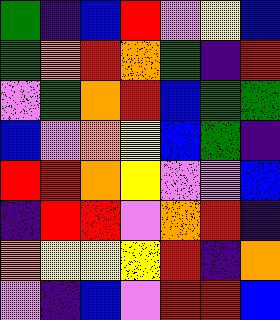[["green", "indigo", "blue", "red", "violet", "yellow", "blue"], ["green", "orange", "red", "orange", "green", "indigo", "red"], ["violet", "green", "orange", "red", "blue", "green", "green"], ["blue", "violet", "orange", "yellow", "blue", "green", "indigo"], ["red", "red", "orange", "yellow", "violet", "violet", "blue"], ["indigo", "red", "red", "violet", "orange", "red", "indigo"], ["orange", "yellow", "yellow", "yellow", "red", "indigo", "orange"], ["violet", "indigo", "blue", "violet", "red", "red", "blue"]]